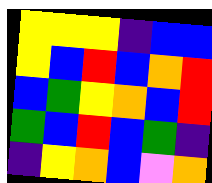[["yellow", "yellow", "yellow", "indigo", "blue", "blue"], ["yellow", "blue", "red", "blue", "orange", "red"], ["blue", "green", "yellow", "orange", "blue", "red"], ["green", "blue", "red", "blue", "green", "indigo"], ["indigo", "yellow", "orange", "blue", "violet", "orange"]]